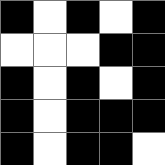[["black", "white", "black", "white", "black"], ["white", "white", "white", "black", "black"], ["black", "white", "black", "white", "black"], ["black", "white", "black", "black", "black"], ["black", "white", "black", "black", "white"]]